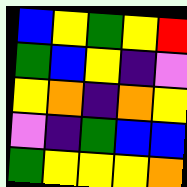[["blue", "yellow", "green", "yellow", "red"], ["green", "blue", "yellow", "indigo", "violet"], ["yellow", "orange", "indigo", "orange", "yellow"], ["violet", "indigo", "green", "blue", "blue"], ["green", "yellow", "yellow", "yellow", "orange"]]